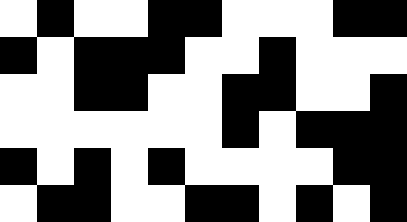[["white", "black", "white", "white", "black", "black", "white", "white", "white", "black", "black"], ["black", "white", "black", "black", "black", "white", "white", "black", "white", "white", "white"], ["white", "white", "black", "black", "white", "white", "black", "black", "white", "white", "black"], ["white", "white", "white", "white", "white", "white", "black", "white", "black", "black", "black"], ["black", "white", "black", "white", "black", "white", "white", "white", "white", "black", "black"], ["white", "black", "black", "white", "white", "black", "black", "white", "black", "white", "black"]]